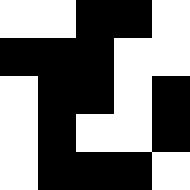[["white", "white", "black", "black", "white"], ["black", "black", "black", "white", "white"], ["white", "black", "black", "white", "black"], ["white", "black", "white", "white", "black"], ["white", "black", "black", "black", "white"]]